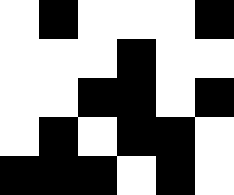[["white", "black", "white", "white", "white", "black"], ["white", "white", "white", "black", "white", "white"], ["white", "white", "black", "black", "white", "black"], ["white", "black", "white", "black", "black", "white"], ["black", "black", "black", "white", "black", "white"]]